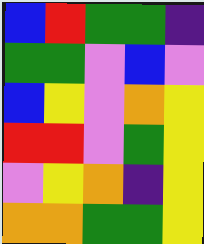[["blue", "red", "green", "green", "indigo"], ["green", "green", "violet", "blue", "violet"], ["blue", "yellow", "violet", "orange", "yellow"], ["red", "red", "violet", "green", "yellow"], ["violet", "yellow", "orange", "indigo", "yellow"], ["orange", "orange", "green", "green", "yellow"]]